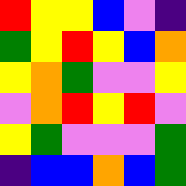[["red", "yellow", "yellow", "blue", "violet", "indigo"], ["green", "yellow", "red", "yellow", "blue", "orange"], ["yellow", "orange", "green", "violet", "violet", "yellow"], ["violet", "orange", "red", "yellow", "red", "violet"], ["yellow", "green", "violet", "violet", "violet", "green"], ["indigo", "blue", "blue", "orange", "blue", "green"]]